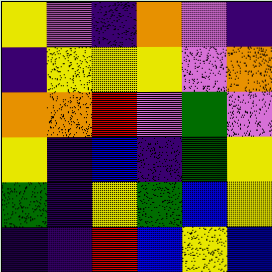[["yellow", "violet", "indigo", "orange", "violet", "indigo"], ["indigo", "yellow", "yellow", "yellow", "violet", "orange"], ["orange", "orange", "red", "violet", "green", "violet"], ["yellow", "indigo", "blue", "indigo", "green", "yellow"], ["green", "indigo", "yellow", "green", "blue", "yellow"], ["indigo", "indigo", "red", "blue", "yellow", "blue"]]